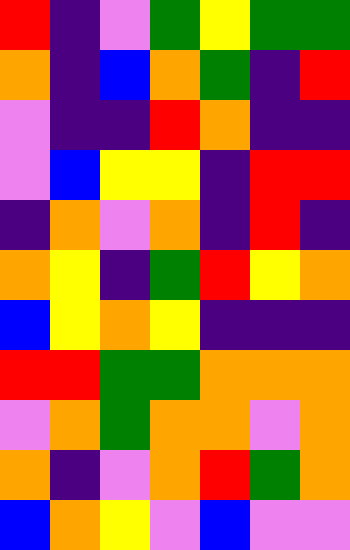[["red", "indigo", "violet", "green", "yellow", "green", "green"], ["orange", "indigo", "blue", "orange", "green", "indigo", "red"], ["violet", "indigo", "indigo", "red", "orange", "indigo", "indigo"], ["violet", "blue", "yellow", "yellow", "indigo", "red", "red"], ["indigo", "orange", "violet", "orange", "indigo", "red", "indigo"], ["orange", "yellow", "indigo", "green", "red", "yellow", "orange"], ["blue", "yellow", "orange", "yellow", "indigo", "indigo", "indigo"], ["red", "red", "green", "green", "orange", "orange", "orange"], ["violet", "orange", "green", "orange", "orange", "violet", "orange"], ["orange", "indigo", "violet", "orange", "red", "green", "orange"], ["blue", "orange", "yellow", "violet", "blue", "violet", "violet"]]